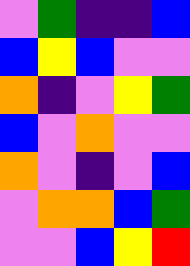[["violet", "green", "indigo", "indigo", "blue"], ["blue", "yellow", "blue", "violet", "violet"], ["orange", "indigo", "violet", "yellow", "green"], ["blue", "violet", "orange", "violet", "violet"], ["orange", "violet", "indigo", "violet", "blue"], ["violet", "orange", "orange", "blue", "green"], ["violet", "violet", "blue", "yellow", "red"]]